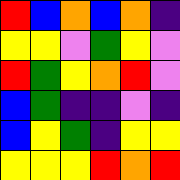[["red", "blue", "orange", "blue", "orange", "indigo"], ["yellow", "yellow", "violet", "green", "yellow", "violet"], ["red", "green", "yellow", "orange", "red", "violet"], ["blue", "green", "indigo", "indigo", "violet", "indigo"], ["blue", "yellow", "green", "indigo", "yellow", "yellow"], ["yellow", "yellow", "yellow", "red", "orange", "red"]]